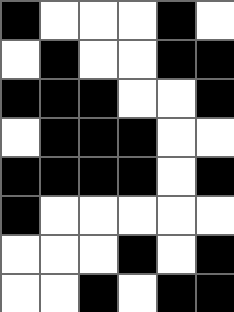[["black", "white", "white", "white", "black", "white"], ["white", "black", "white", "white", "black", "black"], ["black", "black", "black", "white", "white", "black"], ["white", "black", "black", "black", "white", "white"], ["black", "black", "black", "black", "white", "black"], ["black", "white", "white", "white", "white", "white"], ["white", "white", "white", "black", "white", "black"], ["white", "white", "black", "white", "black", "black"]]